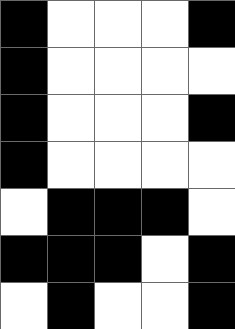[["black", "white", "white", "white", "black"], ["black", "white", "white", "white", "white"], ["black", "white", "white", "white", "black"], ["black", "white", "white", "white", "white"], ["white", "black", "black", "black", "white"], ["black", "black", "black", "white", "black"], ["white", "black", "white", "white", "black"]]